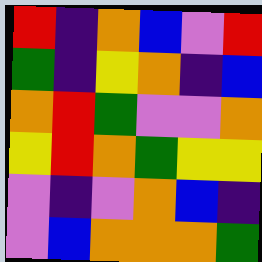[["red", "indigo", "orange", "blue", "violet", "red"], ["green", "indigo", "yellow", "orange", "indigo", "blue"], ["orange", "red", "green", "violet", "violet", "orange"], ["yellow", "red", "orange", "green", "yellow", "yellow"], ["violet", "indigo", "violet", "orange", "blue", "indigo"], ["violet", "blue", "orange", "orange", "orange", "green"]]